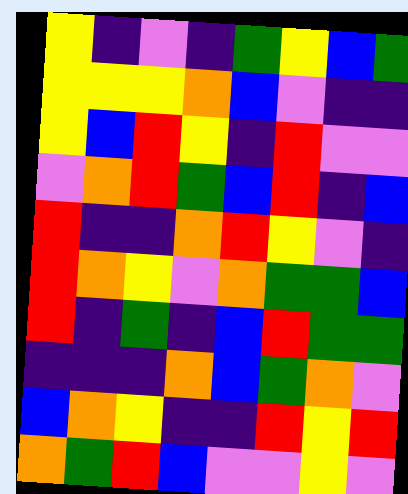[["yellow", "indigo", "violet", "indigo", "green", "yellow", "blue", "green"], ["yellow", "yellow", "yellow", "orange", "blue", "violet", "indigo", "indigo"], ["yellow", "blue", "red", "yellow", "indigo", "red", "violet", "violet"], ["violet", "orange", "red", "green", "blue", "red", "indigo", "blue"], ["red", "indigo", "indigo", "orange", "red", "yellow", "violet", "indigo"], ["red", "orange", "yellow", "violet", "orange", "green", "green", "blue"], ["red", "indigo", "green", "indigo", "blue", "red", "green", "green"], ["indigo", "indigo", "indigo", "orange", "blue", "green", "orange", "violet"], ["blue", "orange", "yellow", "indigo", "indigo", "red", "yellow", "red"], ["orange", "green", "red", "blue", "violet", "violet", "yellow", "violet"]]